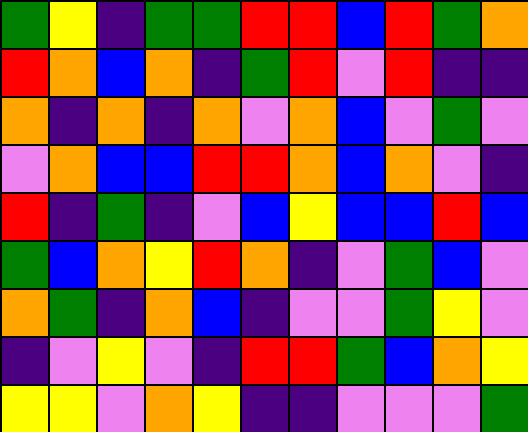[["green", "yellow", "indigo", "green", "green", "red", "red", "blue", "red", "green", "orange"], ["red", "orange", "blue", "orange", "indigo", "green", "red", "violet", "red", "indigo", "indigo"], ["orange", "indigo", "orange", "indigo", "orange", "violet", "orange", "blue", "violet", "green", "violet"], ["violet", "orange", "blue", "blue", "red", "red", "orange", "blue", "orange", "violet", "indigo"], ["red", "indigo", "green", "indigo", "violet", "blue", "yellow", "blue", "blue", "red", "blue"], ["green", "blue", "orange", "yellow", "red", "orange", "indigo", "violet", "green", "blue", "violet"], ["orange", "green", "indigo", "orange", "blue", "indigo", "violet", "violet", "green", "yellow", "violet"], ["indigo", "violet", "yellow", "violet", "indigo", "red", "red", "green", "blue", "orange", "yellow"], ["yellow", "yellow", "violet", "orange", "yellow", "indigo", "indigo", "violet", "violet", "violet", "green"]]